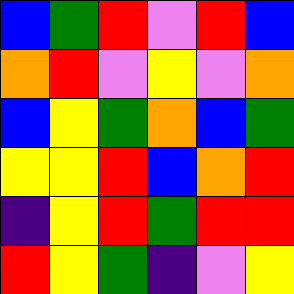[["blue", "green", "red", "violet", "red", "blue"], ["orange", "red", "violet", "yellow", "violet", "orange"], ["blue", "yellow", "green", "orange", "blue", "green"], ["yellow", "yellow", "red", "blue", "orange", "red"], ["indigo", "yellow", "red", "green", "red", "red"], ["red", "yellow", "green", "indigo", "violet", "yellow"]]